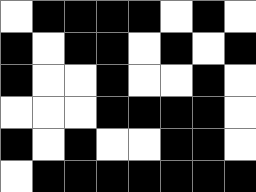[["white", "black", "black", "black", "black", "white", "black", "white"], ["black", "white", "black", "black", "white", "black", "white", "black"], ["black", "white", "white", "black", "white", "white", "black", "white"], ["white", "white", "white", "black", "black", "black", "black", "white"], ["black", "white", "black", "white", "white", "black", "black", "white"], ["white", "black", "black", "black", "black", "black", "black", "black"]]